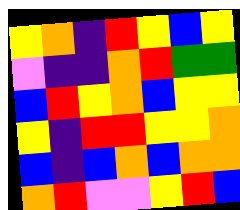[["yellow", "orange", "indigo", "red", "yellow", "blue", "yellow"], ["violet", "indigo", "indigo", "orange", "red", "green", "green"], ["blue", "red", "yellow", "orange", "blue", "yellow", "yellow"], ["yellow", "indigo", "red", "red", "yellow", "yellow", "orange"], ["blue", "indigo", "blue", "orange", "blue", "orange", "orange"], ["orange", "red", "violet", "violet", "yellow", "red", "blue"]]